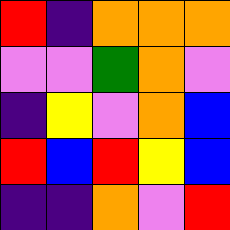[["red", "indigo", "orange", "orange", "orange"], ["violet", "violet", "green", "orange", "violet"], ["indigo", "yellow", "violet", "orange", "blue"], ["red", "blue", "red", "yellow", "blue"], ["indigo", "indigo", "orange", "violet", "red"]]